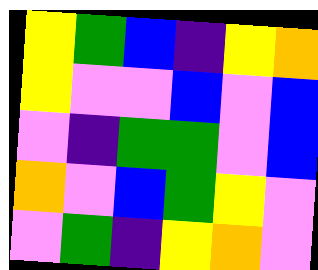[["yellow", "green", "blue", "indigo", "yellow", "orange"], ["yellow", "violet", "violet", "blue", "violet", "blue"], ["violet", "indigo", "green", "green", "violet", "blue"], ["orange", "violet", "blue", "green", "yellow", "violet"], ["violet", "green", "indigo", "yellow", "orange", "violet"]]